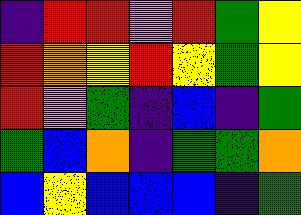[["indigo", "red", "red", "violet", "red", "green", "yellow"], ["red", "orange", "yellow", "red", "yellow", "green", "yellow"], ["red", "violet", "green", "indigo", "blue", "indigo", "green"], ["green", "blue", "orange", "indigo", "green", "green", "orange"], ["blue", "yellow", "blue", "blue", "blue", "indigo", "green"]]